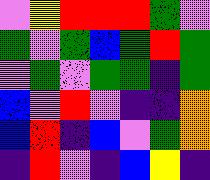[["violet", "yellow", "red", "red", "red", "green", "violet"], ["green", "violet", "green", "blue", "green", "red", "green"], ["violet", "green", "violet", "green", "green", "indigo", "green"], ["blue", "violet", "red", "violet", "indigo", "indigo", "orange"], ["blue", "red", "indigo", "blue", "violet", "green", "orange"], ["indigo", "red", "violet", "indigo", "blue", "yellow", "indigo"]]